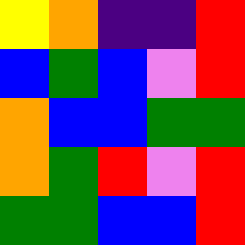[["yellow", "orange", "indigo", "indigo", "red"], ["blue", "green", "blue", "violet", "red"], ["orange", "blue", "blue", "green", "green"], ["orange", "green", "red", "violet", "red"], ["green", "green", "blue", "blue", "red"]]